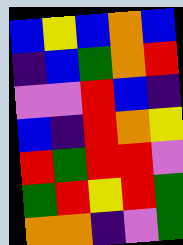[["blue", "yellow", "blue", "orange", "blue"], ["indigo", "blue", "green", "orange", "red"], ["violet", "violet", "red", "blue", "indigo"], ["blue", "indigo", "red", "orange", "yellow"], ["red", "green", "red", "red", "violet"], ["green", "red", "yellow", "red", "green"], ["orange", "orange", "indigo", "violet", "green"]]